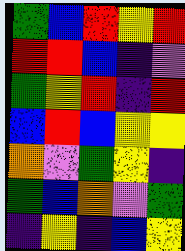[["green", "blue", "red", "yellow", "red"], ["red", "red", "blue", "indigo", "violet"], ["green", "yellow", "red", "indigo", "red"], ["blue", "red", "blue", "yellow", "yellow"], ["orange", "violet", "green", "yellow", "indigo"], ["green", "blue", "orange", "violet", "green"], ["indigo", "yellow", "indigo", "blue", "yellow"]]